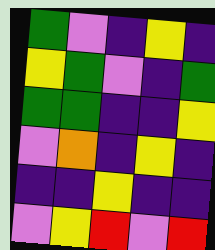[["green", "violet", "indigo", "yellow", "indigo"], ["yellow", "green", "violet", "indigo", "green"], ["green", "green", "indigo", "indigo", "yellow"], ["violet", "orange", "indigo", "yellow", "indigo"], ["indigo", "indigo", "yellow", "indigo", "indigo"], ["violet", "yellow", "red", "violet", "red"]]